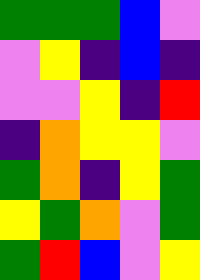[["green", "green", "green", "blue", "violet"], ["violet", "yellow", "indigo", "blue", "indigo"], ["violet", "violet", "yellow", "indigo", "red"], ["indigo", "orange", "yellow", "yellow", "violet"], ["green", "orange", "indigo", "yellow", "green"], ["yellow", "green", "orange", "violet", "green"], ["green", "red", "blue", "violet", "yellow"]]